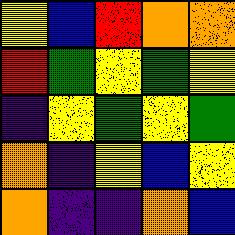[["yellow", "blue", "red", "orange", "orange"], ["red", "green", "yellow", "green", "yellow"], ["indigo", "yellow", "green", "yellow", "green"], ["orange", "indigo", "yellow", "blue", "yellow"], ["orange", "indigo", "indigo", "orange", "blue"]]